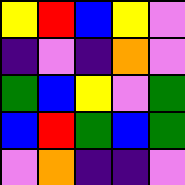[["yellow", "red", "blue", "yellow", "violet"], ["indigo", "violet", "indigo", "orange", "violet"], ["green", "blue", "yellow", "violet", "green"], ["blue", "red", "green", "blue", "green"], ["violet", "orange", "indigo", "indigo", "violet"]]